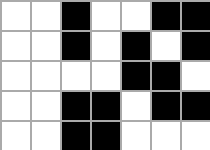[["white", "white", "black", "white", "white", "black", "black"], ["white", "white", "black", "white", "black", "white", "black"], ["white", "white", "white", "white", "black", "black", "white"], ["white", "white", "black", "black", "white", "black", "black"], ["white", "white", "black", "black", "white", "white", "white"]]